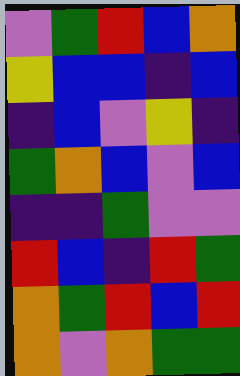[["violet", "green", "red", "blue", "orange"], ["yellow", "blue", "blue", "indigo", "blue"], ["indigo", "blue", "violet", "yellow", "indigo"], ["green", "orange", "blue", "violet", "blue"], ["indigo", "indigo", "green", "violet", "violet"], ["red", "blue", "indigo", "red", "green"], ["orange", "green", "red", "blue", "red"], ["orange", "violet", "orange", "green", "green"]]